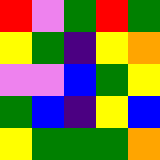[["red", "violet", "green", "red", "green"], ["yellow", "green", "indigo", "yellow", "orange"], ["violet", "violet", "blue", "green", "yellow"], ["green", "blue", "indigo", "yellow", "blue"], ["yellow", "green", "green", "green", "orange"]]